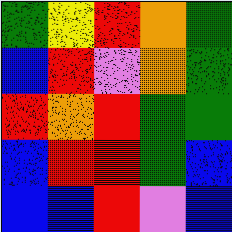[["green", "yellow", "red", "orange", "green"], ["blue", "red", "violet", "orange", "green"], ["red", "orange", "red", "green", "green"], ["blue", "red", "red", "green", "blue"], ["blue", "blue", "red", "violet", "blue"]]